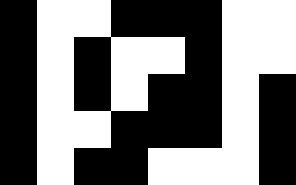[["black", "white", "white", "black", "black", "black", "white", "white"], ["black", "white", "black", "white", "white", "black", "white", "white"], ["black", "white", "black", "white", "black", "black", "white", "black"], ["black", "white", "white", "black", "black", "black", "white", "black"], ["black", "white", "black", "black", "white", "white", "white", "black"]]